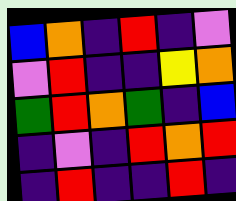[["blue", "orange", "indigo", "red", "indigo", "violet"], ["violet", "red", "indigo", "indigo", "yellow", "orange"], ["green", "red", "orange", "green", "indigo", "blue"], ["indigo", "violet", "indigo", "red", "orange", "red"], ["indigo", "red", "indigo", "indigo", "red", "indigo"]]